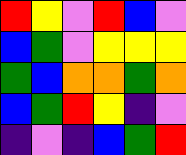[["red", "yellow", "violet", "red", "blue", "violet"], ["blue", "green", "violet", "yellow", "yellow", "yellow"], ["green", "blue", "orange", "orange", "green", "orange"], ["blue", "green", "red", "yellow", "indigo", "violet"], ["indigo", "violet", "indigo", "blue", "green", "red"]]